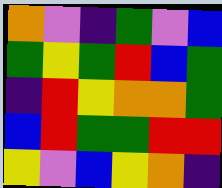[["orange", "violet", "indigo", "green", "violet", "blue"], ["green", "yellow", "green", "red", "blue", "green"], ["indigo", "red", "yellow", "orange", "orange", "green"], ["blue", "red", "green", "green", "red", "red"], ["yellow", "violet", "blue", "yellow", "orange", "indigo"]]